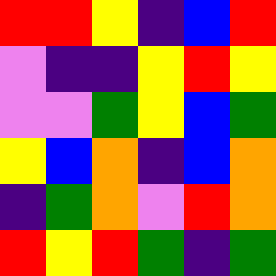[["red", "red", "yellow", "indigo", "blue", "red"], ["violet", "indigo", "indigo", "yellow", "red", "yellow"], ["violet", "violet", "green", "yellow", "blue", "green"], ["yellow", "blue", "orange", "indigo", "blue", "orange"], ["indigo", "green", "orange", "violet", "red", "orange"], ["red", "yellow", "red", "green", "indigo", "green"]]